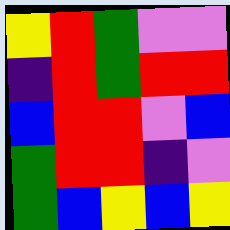[["yellow", "red", "green", "violet", "violet"], ["indigo", "red", "green", "red", "red"], ["blue", "red", "red", "violet", "blue"], ["green", "red", "red", "indigo", "violet"], ["green", "blue", "yellow", "blue", "yellow"]]